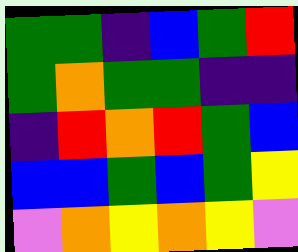[["green", "green", "indigo", "blue", "green", "red"], ["green", "orange", "green", "green", "indigo", "indigo"], ["indigo", "red", "orange", "red", "green", "blue"], ["blue", "blue", "green", "blue", "green", "yellow"], ["violet", "orange", "yellow", "orange", "yellow", "violet"]]